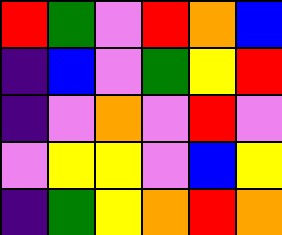[["red", "green", "violet", "red", "orange", "blue"], ["indigo", "blue", "violet", "green", "yellow", "red"], ["indigo", "violet", "orange", "violet", "red", "violet"], ["violet", "yellow", "yellow", "violet", "blue", "yellow"], ["indigo", "green", "yellow", "orange", "red", "orange"]]